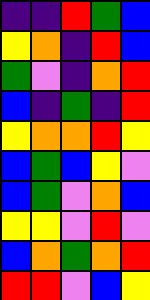[["indigo", "indigo", "red", "green", "blue"], ["yellow", "orange", "indigo", "red", "blue"], ["green", "violet", "indigo", "orange", "red"], ["blue", "indigo", "green", "indigo", "red"], ["yellow", "orange", "orange", "red", "yellow"], ["blue", "green", "blue", "yellow", "violet"], ["blue", "green", "violet", "orange", "blue"], ["yellow", "yellow", "violet", "red", "violet"], ["blue", "orange", "green", "orange", "red"], ["red", "red", "violet", "blue", "yellow"]]